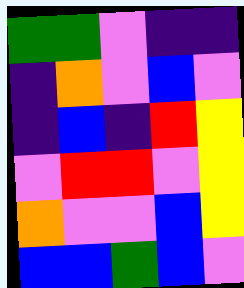[["green", "green", "violet", "indigo", "indigo"], ["indigo", "orange", "violet", "blue", "violet"], ["indigo", "blue", "indigo", "red", "yellow"], ["violet", "red", "red", "violet", "yellow"], ["orange", "violet", "violet", "blue", "yellow"], ["blue", "blue", "green", "blue", "violet"]]